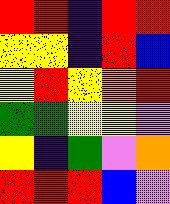[["red", "red", "indigo", "red", "red"], ["yellow", "yellow", "indigo", "red", "blue"], ["yellow", "red", "yellow", "orange", "red"], ["green", "green", "yellow", "yellow", "violet"], ["yellow", "indigo", "green", "violet", "orange"], ["red", "red", "red", "blue", "violet"]]